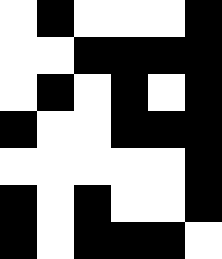[["white", "black", "white", "white", "white", "black"], ["white", "white", "black", "black", "black", "black"], ["white", "black", "white", "black", "white", "black"], ["black", "white", "white", "black", "black", "black"], ["white", "white", "white", "white", "white", "black"], ["black", "white", "black", "white", "white", "black"], ["black", "white", "black", "black", "black", "white"]]